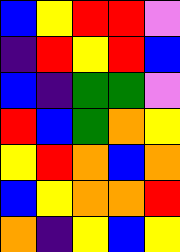[["blue", "yellow", "red", "red", "violet"], ["indigo", "red", "yellow", "red", "blue"], ["blue", "indigo", "green", "green", "violet"], ["red", "blue", "green", "orange", "yellow"], ["yellow", "red", "orange", "blue", "orange"], ["blue", "yellow", "orange", "orange", "red"], ["orange", "indigo", "yellow", "blue", "yellow"]]